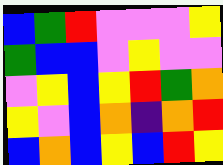[["blue", "green", "red", "violet", "violet", "violet", "yellow"], ["green", "blue", "blue", "violet", "yellow", "violet", "violet"], ["violet", "yellow", "blue", "yellow", "red", "green", "orange"], ["yellow", "violet", "blue", "orange", "indigo", "orange", "red"], ["blue", "orange", "blue", "yellow", "blue", "red", "yellow"]]